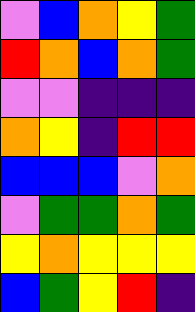[["violet", "blue", "orange", "yellow", "green"], ["red", "orange", "blue", "orange", "green"], ["violet", "violet", "indigo", "indigo", "indigo"], ["orange", "yellow", "indigo", "red", "red"], ["blue", "blue", "blue", "violet", "orange"], ["violet", "green", "green", "orange", "green"], ["yellow", "orange", "yellow", "yellow", "yellow"], ["blue", "green", "yellow", "red", "indigo"]]